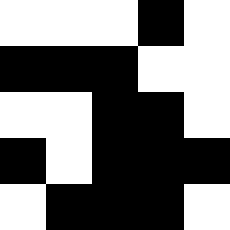[["white", "white", "white", "black", "white"], ["black", "black", "black", "white", "white"], ["white", "white", "black", "black", "white"], ["black", "white", "black", "black", "black"], ["white", "black", "black", "black", "white"]]